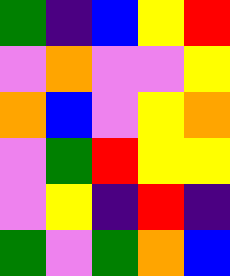[["green", "indigo", "blue", "yellow", "red"], ["violet", "orange", "violet", "violet", "yellow"], ["orange", "blue", "violet", "yellow", "orange"], ["violet", "green", "red", "yellow", "yellow"], ["violet", "yellow", "indigo", "red", "indigo"], ["green", "violet", "green", "orange", "blue"]]